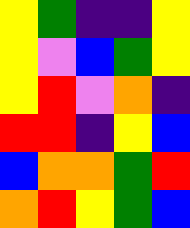[["yellow", "green", "indigo", "indigo", "yellow"], ["yellow", "violet", "blue", "green", "yellow"], ["yellow", "red", "violet", "orange", "indigo"], ["red", "red", "indigo", "yellow", "blue"], ["blue", "orange", "orange", "green", "red"], ["orange", "red", "yellow", "green", "blue"]]